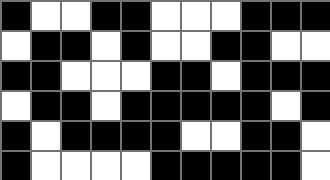[["black", "white", "white", "black", "black", "white", "white", "white", "black", "black", "black"], ["white", "black", "black", "white", "black", "white", "white", "black", "black", "white", "white"], ["black", "black", "white", "white", "white", "black", "black", "white", "black", "black", "black"], ["white", "black", "black", "white", "black", "black", "black", "black", "black", "white", "black"], ["black", "white", "black", "black", "black", "black", "white", "white", "black", "black", "white"], ["black", "white", "white", "white", "white", "black", "black", "black", "black", "black", "white"]]